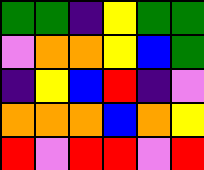[["green", "green", "indigo", "yellow", "green", "green"], ["violet", "orange", "orange", "yellow", "blue", "green"], ["indigo", "yellow", "blue", "red", "indigo", "violet"], ["orange", "orange", "orange", "blue", "orange", "yellow"], ["red", "violet", "red", "red", "violet", "red"]]